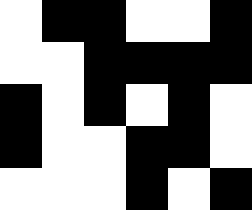[["white", "black", "black", "white", "white", "black"], ["white", "white", "black", "black", "black", "black"], ["black", "white", "black", "white", "black", "white"], ["black", "white", "white", "black", "black", "white"], ["white", "white", "white", "black", "white", "black"]]